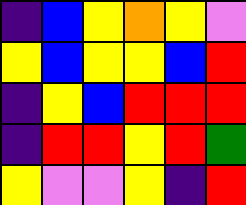[["indigo", "blue", "yellow", "orange", "yellow", "violet"], ["yellow", "blue", "yellow", "yellow", "blue", "red"], ["indigo", "yellow", "blue", "red", "red", "red"], ["indigo", "red", "red", "yellow", "red", "green"], ["yellow", "violet", "violet", "yellow", "indigo", "red"]]